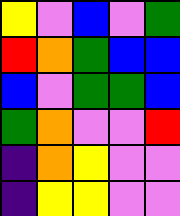[["yellow", "violet", "blue", "violet", "green"], ["red", "orange", "green", "blue", "blue"], ["blue", "violet", "green", "green", "blue"], ["green", "orange", "violet", "violet", "red"], ["indigo", "orange", "yellow", "violet", "violet"], ["indigo", "yellow", "yellow", "violet", "violet"]]